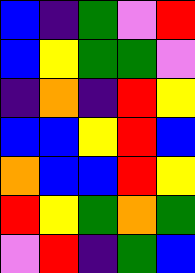[["blue", "indigo", "green", "violet", "red"], ["blue", "yellow", "green", "green", "violet"], ["indigo", "orange", "indigo", "red", "yellow"], ["blue", "blue", "yellow", "red", "blue"], ["orange", "blue", "blue", "red", "yellow"], ["red", "yellow", "green", "orange", "green"], ["violet", "red", "indigo", "green", "blue"]]